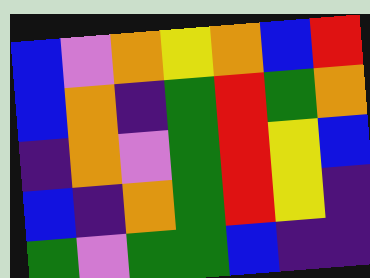[["blue", "violet", "orange", "yellow", "orange", "blue", "red"], ["blue", "orange", "indigo", "green", "red", "green", "orange"], ["indigo", "orange", "violet", "green", "red", "yellow", "blue"], ["blue", "indigo", "orange", "green", "red", "yellow", "indigo"], ["green", "violet", "green", "green", "blue", "indigo", "indigo"]]